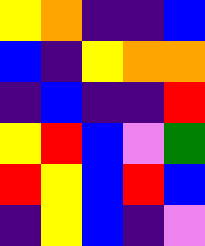[["yellow", "orange", "indigo", "indigo", "blue"], ["blue", "indigo", "yellow", "orange", "orange"], ["indigo", "blue", "indigo", "indigo", "red"], ["yellow", "red", "blue", "violet", "green"], ["red", "yellow", "blue", "red", "blue"], ["indigo", "yellow", "blue", "indigo", "violet"]]